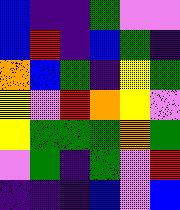[["blue", "indigo", "indigo", "green", "violet", "violet"], ["blue", "red", "indigo", "blue", "green", "indigo"], ["orange", "blue", "green", "indigo", "yellow", "green"], ["yellow", "violet", "red", "orange", "yellow", "violet"], ["yellow", "green", "green", "green", "orange", "green"], ["violet", "green", "indigo", "green", "violet", "red"], ["indigo", "indigo", "indigo", "blue", "violet", "blue"]]